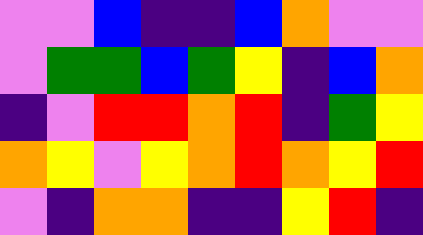[["violet", "violet", "blue", "indigo", "indigo", "blue", "orange", "violet", "violet"], ["violet", "green", "green", "blue", "green", "yellow", "indigo", "blue", "orange"], ["indigo", "violet", "red", "red", "orange", "red", "indigo", "green", "yellow"], ["orange", "yellow", "violet", "yellow", "orange", "red", "orange", "yellow", "red"], ["violet", "indigo", "orange", "orange", "indigo", "indigo", "yellow", "red", "indigo"]]